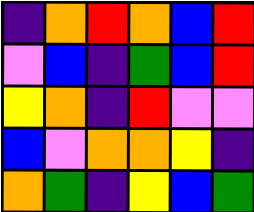[["indigo", "orange", "red", "orange", "blue", "red"], ["violet", "blue", "indigo", "green", "blue", "red"], ["yellow", "orange", "indigo", "red", "violet", "violet"], ["blue", "violet", "orange", "orange", "yellow", "indigo"], ["orange", "green", "indigo", "yellow", "blue", "green"]]